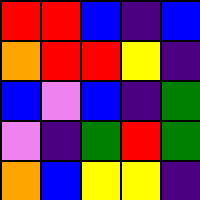[["red", "red", "blue", "indigo", "blue"], ["orange", "red", "red", "yellow", "indigo"], ["blue", "violet", "blue", "indigo", "green"], ["violet", "indigo", "green", "red", "green"], ["orange", "blue", "yellow", "yellow", "indigo"]]